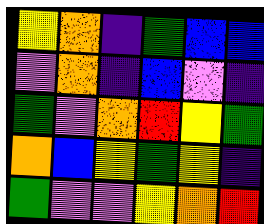[["yellow", "orange", "indigo", "green", "blue", "blue"], ["violet", "orange", "indigo", "blue", "violet", "indigo"], ["green", "violet", "orange", "red", "yellow", "green"], ["orange", "blue", "yellow", "green", "yellow", "indigo"], ["green", "violet", "violet", "yellow", "orange", "red"]]